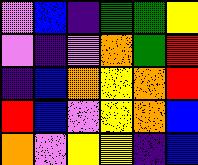[["violet", "blue", "indigo", "green", "green", "yellow"], ["violet", "indigo", "violet", "orange", "green", "red"], ["indigo", "blue", "orange", "yellow", "orange", "red"], ["red", "blue", "violet", "yellow", "orange", "blue"], ["orange", "violet", "yellow", "yellow", "indigo", "blue"]]